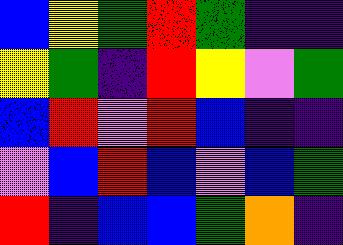[["blue", "yellow", "green", "red", "green", "indigo", "indigo"], ["yellow", "green", "indigo", "red", "yellow", "violet", "green"], ["blue", "red", "violet", "red", "blue", "indigo", "indigo"], ["violet", "blue", "red", "blue", "violet", "blue", "green"], ["red", "indigo", "blue", "blue", "green", "orange", "indigo"]]